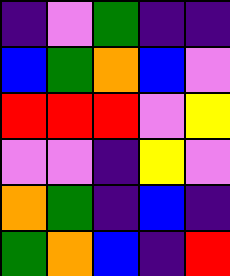[["indigo", "violet", "green", "indigo", "indigo"], ["blue", "green", "orange", "blue", "violet"], ["red", "red", "red", "violet", "yellow"], ["violet", "violet", "indigo", "yellow", "violet"], ["orange", "green", "indigo", "blue", "indigo"], ["green", "orange", "blue", "indigo", "red"]]